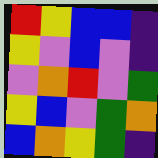[["red", "yellow", "blue", "blue", "indigo"], ["yellow", "violet", "blue", "violet", "indigo"], ["violet", "orange", "red", "violet", "green"], ["yellow", "blue", "violet", "green", "orange"], ["blue", "orange", "yellow", "green", "indigo"]]